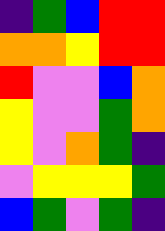[["indigo", "green", "blue", "red", "red"], ["orange", "orange", "yellow", "red", "red"], ["red", "violet", "violet", "blue", "orange"], ["yellow", "violet", "violet", "green", "orange"], ["yellow", "violet", "orange", "green", "indigo"], ["violet", "yellow", "yellow", "yellow", "green"], ["blue", "green", "violet", "green", "indigo"]]